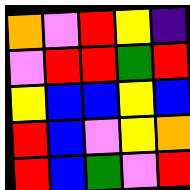[["orange", "violet", "red", "yellow", "indigo"], ["violet", "red", "red", "green", "red"], ["yellow", "blue", "blue", "yellow", "blue"], ["red", "blue", "violet", "yellow", "orange"], ["red", "blue", "green", "violet", "red"]]